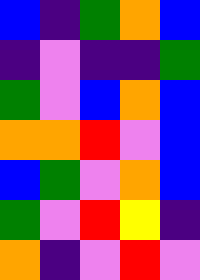[["blue", "indigo", "green", "orange", "blue"], ["indigo", "violet", "indigo", "indigo", "green"], ["green", "violet", "blue", "orange", "blue"], ["orange", "orange", "red", "violet", "blue"], ["blue", "green", "violet", "orange", "blue"], ["green", "violet", "red", "yellow", "indigo"], ["orange", "indigo", "violet", "red", "violet"]]